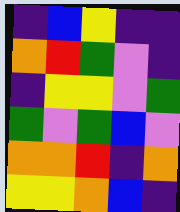[["indigo", "blue", "yellow", "indigo", "indigo"], ["orange", "red", "green", "violet", "indigo"], ["indigo", "yellow", "yellow", "violet", "green"], ["green", "violet", "green", "blue", "violet"], ["orange", "orange", "red", "indigo", "orange"], ["yellow", "yellow", "orange", "blue", "indigo"]]